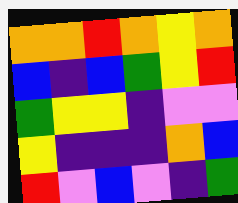[["orange", "orange", "red", "orange", "yellow", "orange"], ["blue", "indigo", "blue", "green", "yellow", "red"], ["green", "yellow", "yellow", "indigo", "violet", "violet"], ["yellow", "indigo", "indigo", "indigo", "orange", "blue"], ["red", "violet", "blue", "violet", "indigo", "green"]]